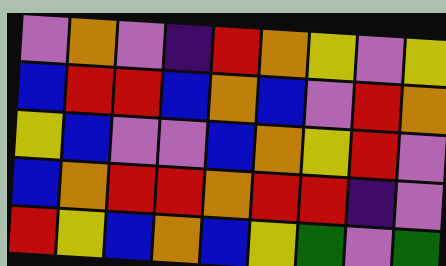[["violet", "orange", "violet", "indigo", "red", "orange", "yellow", "violet", "yellow"], ["blue", "red", "red", "blue", "orange", "blue", "violet", "red", "orange"], ["yellow", "blue", "violet", "violet", "blue", "orange", "yellow", "red", "violet"], ["blue", "orange", "red", "red", "orange", "red", "red", "indigo", "violet"], ["red", "yellow", "blue", "orange", "blue", "yellow", "green", "violet", "green"]]